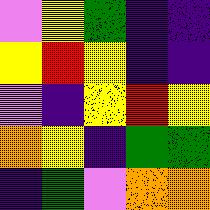[["violet", "yellow", "green", "indigo", "indigo"], ["yellow", "red", "yellow", "indigo", "indigo"], ["violet", "indigo", "yellow", "red", "yellow"], ["orange", "yellow", "indigo", "green", "green"], ["indigo", "green", "violet", "orange", "orange"]]